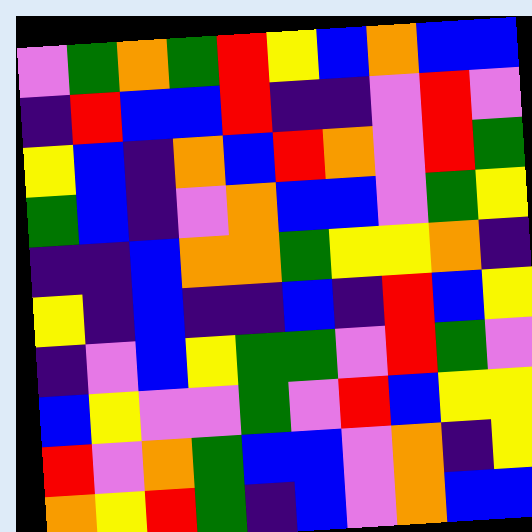[["violet", "green", "orange", "green", "red", "yellow", "blue", "orange", "blue", "blue"], ["indigo", "red", "blue", "blue", "red", "indigo", "indigo", "violet", "red", "violet"], ["yellow", "blue", "indigo", "orange", "blue", "red", "orange", "violet", "red", "green"], ["green", "blue", "indigo", "violet", "orange", "blue", "blue", "violet", "green", "yellow"], ["indigo", "indigo", "blue", "orange", "orange", "green", "yellow", "yellow", "orange", "indigo"], ["yellow", "indigo", "blue", "indigo", "indigo", "blue", "indigo", "red", "blue", "yellow"], ["indigo", "violet", "blue", "yellow", "green", "green", "violet", "red", "green", "violet"], ["blue", "yellow", "violet", "violet", "green", "violet", "red", "blue", "yellow", "yellow"], ["red", "violet", "orange", "green", "blue", "blue", "violet", "orange", "indigo", "yellow"], ["orange", "yellow", "red", "green", "indigo", "blue", "violet", "orange", "blue", "blue"]]